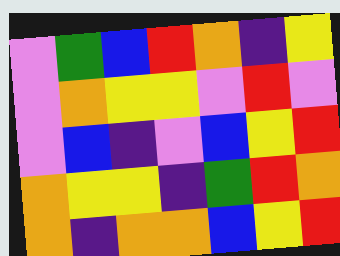[["violet", "green", "blue", "red", "orange", "indigo", "yellow"], ["violet", "orange", "yellow", "yellow", "violet", "red", "violet"], ["violet", "blue", "indigo", "violet", "blue", "yellow", "red"], ["orange", "yellow", "yellow", "indigo", "green", "red", "orange"], ["orange", "indigo", "orange", "orange", "blue", "yellow", "red"]]